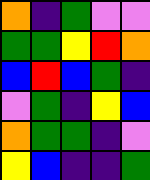[["orange", "indigo", "green", "violet", "violet"], ["green", "green", "yellow", "red", "orange"], ["blue", "red", "blue", "green", "indigo"], ["violet", "green", "indigo", "yellow", "blue"], ["orange", "green", "green", "indigo", "violet"], ["yellow", "blue", "indigo", "indigo", "green"]]